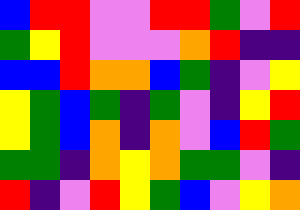[["blue", "red", "red", "violet", "violet", "red", "red", "green", "violet", "red"], ["green", "yellow", "red", "violet", "violet", "violet", "orange", "red", "indigo", "indigo"], ["blue", "blue", "red", "orange", "orange", "blue", "green", "indigo", "violet", "yellow"], ["yellow", "green", "blue", "green", "indigo", "green", "violet", "indigo", "yellow", "red"], ["yellow", "green", "blue", "orange", "indigo", "orange", "violet", "blue", "red", "green"], ["green", "green", "indigo", "orange", "yellow", "orange", "green", "green", "violet", "indigo"], ["red", "indigo", "violet", "red", "yellow", "green", "blue", "violet", "yellow", "orange"]]